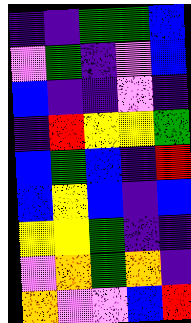[["indigo", "indigo", "green", "green", "blue"], ["violet", "green", "indigo", "violet", "blue"], ["blue", "indigo", "indigo", "violet", "indigo"], ["indigo", "red", "yellow", "yellow", "green"], ["blue", "green", "blue", "indigo", "red"], ["blue", "yellow", "blue", "indigo", "blue"], ["yellow", "yellow", "green", "indigo", "indigo"], ["violet", "orange", "green", "orange", "indigo"], ["orange", "violet", "violet", "blue", "red"]]